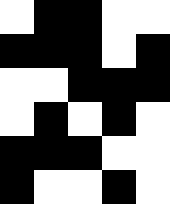[["white", "black", "black", "white", "white"], ["black", "black", "black", "white", "black"], ["white", "white", "black", "black", "black"], ["white", "black", "white", "black", "white"], ["black", "black", "black", "white", "white"], ["black", "white", "white", "black", "white"]]